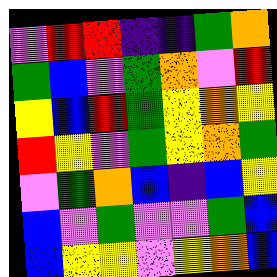[["violet", "red", "red", "indigo", "indigo", "green", "orange"], ["green", "blue", "violet", "green", "orange", "violet", "red"], ["yellow", "blue", "red", "green", "yellow", "orange", "yellow"], ["red", "yellow", "violet", "green", "yellow", "orange", "green"], ["violet", "green", "orange", "blue", "indigo", "blue", "yellow"], ["blue", "violet", "green", "violet", "violet", "green", "blue"], ["blue", "yellow", "yellow", "violet", "yellow", "orange", "blue"]]